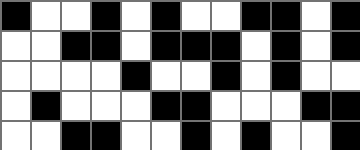[["black", "white", "white", "black", "white", "black", "white", "white", "black", "black", "white", "black"], ["white", "white", "black", "black", "white", "black", "black", "black", "white", "black", "white", "black"], ["white", "white", "white", "white", "black", "white", "white", "black", "white", "black", "white", "white"], ["white", "black", "white", "white", "white", "black", "black", "white", "white", "white", "black", "black"], ["white", "white", "black", "black", "white", "white", "black", "white", "black", "white", "white", "black"]]